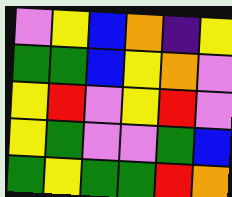[["violet", "yellow", "blue", "orange", "indigo", "yellow"], ["green", "green", "blue", "yellow", "orange", "violet"], ["yellow", "red", "violet", "yellow", "red", "violet"], ["yellow", "green", "violet", "violet", "green", "blue"], ["green", "yellow", "green", "green", "red", "orange"]]